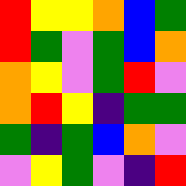[["red", "yellow", "yellow", "orange", "blue", "green"], ["red", "green", "violet", "green", "blue", "orange"], ["orange", "yellow", "violet", "green", "red", "violet"], ["orange", "red", "yellow", "indigo", "green", "green"], ["green", "indigo", "green", "blue", "orange", "violet"], ["violet", "yellow", "green", "violet", "indigo", "red"]]